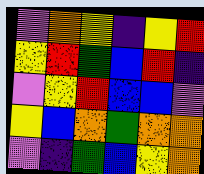[["violet", "orange", "yellow", "indigo", "yellow", "red"], ["yellow", "red", "green", "blue", "red", "indigo"], ["violet", "yellow", "red", "blue", "blue", "violet"], ["yellow", "blue", "orange", "green", "orange", "orange"], ["violet", "indigo", "green", "blue", "yellow", "orange"]]